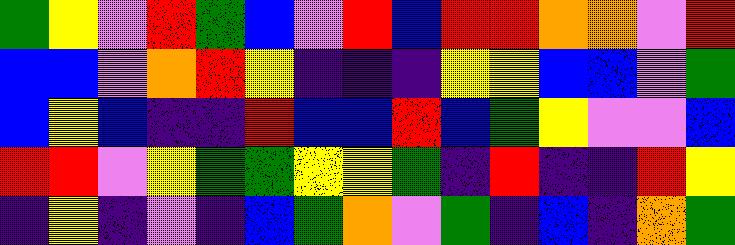[["green", "yellow", "violet", "red", "green", "blue", "violet", "red", "blue", "red", "red", "orange", "orange", "violet", "red"], ["blue", "blue", "violet", "orange", "red", "yellow", "indigo", "indigo", "indigo", "yellow", "yellow", "blue", "blue", "violet", "green"], ["blue", "yellow", "blue", "indigo", "indigo", "red", "blue", "blue", "red", "blue", "green", "yellow", "violet", "violet", "blue"], ["red", "red", "violet", "yellow", "green", "green", "yellow", "yellow", "green", "indigo", "red", "indigo", "indigo", "red", "yellow"], ["indigo", "yellow", "indigo", "violet", "indigo", "blue", "green", "orange", "violet", "green", "indigo", "blue", "indigo", "orange", "green"]]